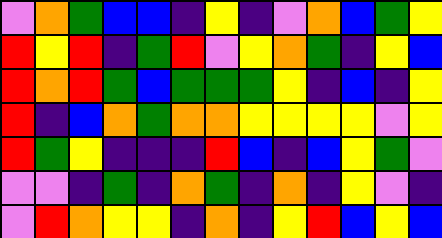[["violet", "orange", "green", "blue", "blue", "indigo", "yellow", "indigo", "violet", "orange", "blue", "green", "yellow"], ["red", "yellow", "red", "indigo", "green", "red", "violet", "yellow", "orange", "green", "indigo", "yellow", "blue"], ["red", "orange", "red", "green", "blue", "green", "green", "green", "yellow", "indigo", "blue", "indigo", "yellow"], ["red", "indigo", "blue", "orange", "green", "orange", "orange", "yellow", "yellow", "yellow", "yellow", "violet", "yellow"], ["red", "green", "yellow", "indigo", "indigo", "indigo", "red", "blue", "indigo", "blue", "yellow", "green", "violet"], ["violet", "violet", "indigo", "green", "indigo", "orange", "green", "indigo", "orange", "indigo", "yellow", "violet", "indigo"], ["violet", "red", "orange", "yellow", "yellow", "indigo", "orange", "indigo", "yellow", "red", "blue", "yellow", "blue"]]